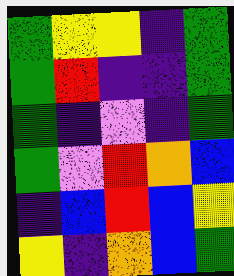[["green", "yellow", "yellow", "indigo", "green"], ["green", "red", "indigo", "indigo", "green"], ["green", "indigo", "violet", "indigo", "green"], ["green", "violet", "red", "orange", "blue"], ["indigo", "blue", "red", "blue", "yellow"], ["yellow", "indigo", "orange", "blue", "green"]]